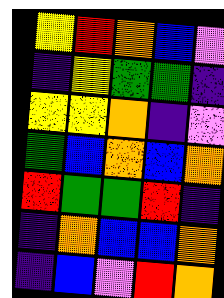[["yellow", "red", "orange", "blue", "violet"], ["indigo", "yellow", "green", "green", "indigo"], ["yellow", "yellow", "orange", "indigo", "violet"], ["green", "blue", "orange", "blue", "orange"], ["red", "green", "green", "red", "indigo"], ["indigo", "orange", "blue", "blue", "orange"], ["indigo", "blue", "violet", "red", "orange"]]